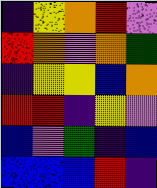[["indigo", "yellow", "orange", "red", "violet"], ["red", "orange", "violet", "orange", "green"], ["indigo", "yellow", "yellow", "blue", "orange"], ["red", "red", "indigo", "yellow", "violet"], ["blue", "violet", "green", "indigo", "blue"], ["blue", "blue", "blue", "red", "indigo"]]